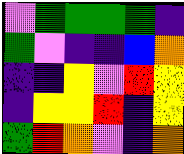[["violet", "green", "green", "green", "green", "indigo"], ["green", "violet", "indigo", "indigo", "blue", "orange"], ["indigo", "indigo", "yellow", "violet", "red", "yellow"], ["indigo", "yellow", "yellow", "red", "indigo", "yellow"], ["green", "red", "orange", "violet", "indigo", "orange"]]